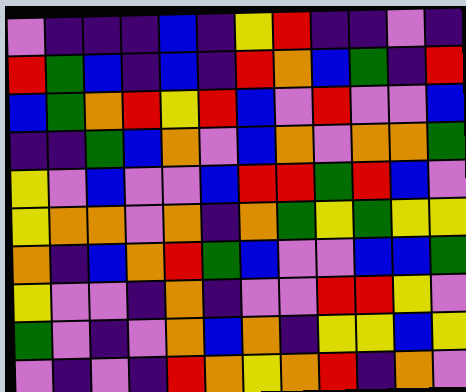[["violet", "indigo", "indigo", "indigo", "blue", "indigo", "yellow", "red", "indigo", "indigo", "violet", "indigo"], ["red", "green", "blue", "indigo", "blue", "indigo", "red", "orange", "blue", "green", "indigo", "red"], ["blue", "green", "orange", "red", "yellow", "red", "blue", "violet", "red", "violet", "violet", "blue"], ["indigo", "indigo", "green", "blue", "orange", "violet", "blue", "orange", "violet", "orange", "orange", "green"], ["yellow", "violet", "blue", "violet", "violet", "blue", "red", "red", "green", "red", "blue", "violet"], ["yellow", "orange", "orange", "violet", "orange", "indigo", "orange", "green", "yellow", "green", "yellow", "yellow"], ["orange", "indigo", "blue", "orange", "red", "green", "blue", "violet", "violet", "blue", "blue", "green"], ["yellow", "violet", "violet", "indigo", "orange", "indigo", "violet", "violet", "red", "red", "yellow", "violet"], ["green", "violet", "indigo", "violet", "orange", "blue", "orange", "indigo", "yellow", "yellow", "blue", "yellow"], ["violet", "indigo", "violet", "indigo", "red", "orange", "yellow", "orange", "red", "indigo", "orange", "violet"]]